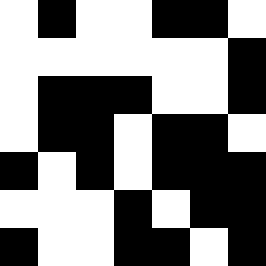[["white", "black", "white", "white", "black", "black", "white"], ["white", "white", "white", "white", "white", "white", "black"], ["white", "black", "black", "black", "white", "white", "black"], ["white", "black", "black", "white", "black", "black", "white"], ["black", "white", "black", "white", "black", "black", "black"], ["white", "white", "white", "black", "white", "black", "black"], ["black", "white", "white", "black", "black", "white", "black"]]